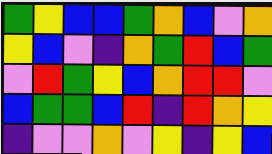[["green", "yellow", "blue", "blue", "green", "orange", "blue", "violet", "orange"], ["yellow", "blue", "violet", "indigo", "orange", "green", "red", "blue", "green"], ["violet", "red", "green", "yellow", "blue", "orange", "red", "red", "violet"], ["blue", "green", "green", "blue", "red", "indigo", "red", "orange", "yellow"], ["indigo", "violet", "violet", "orange", "violet", "yellow", "indigo", "yellow", "blue"]]